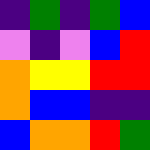[["indigo", "green", "indigo", "green", "blue"], ["violet", "indigo", "violet", "blue", "red"], ["orange", "yellow", "yellow", "red", "red"], ["orange", "blue", "blue", "indigo", "indigo"], ["blue", "orange", "orange", "red", "green"]]